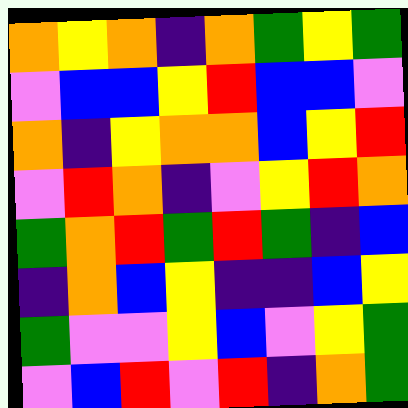[["orange", "yellow", "orange", "indigo", "orange", "green", "yellow", "green"], ["violet", "blue", "blue", "yellow", "red", "blue", "blue", "violet"], ["orange", "indigo", "yellow", "orange", "orange", "blue", "yellow", "red"], ["violet", "red", "orange", "indigo", "violet", "yellow", "red", "orange"], ["green", "orange", "red", "green", "red", "green", "indigo", "blue"], ["indigo", "orange", "blue", "yellow", "indigo", "indigo", "blue", "yellow"], ["green", "violet", "violet", "yellow", "blue", "violet", "yellow", "green"], ["violet", "blue", "red", "violet", "red", "indigo", "orange", "green"]]